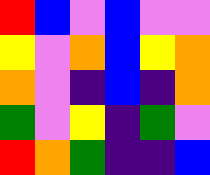[["red", "blue", "violet", "blue", "violet", "violet"], ["yellow", "violet", "orange", "blue", "yellow", "orange"], ["orange", "violet", "indigo", "blue", "indigo", "orange"], ["green", "violet", "yellow", "indigo", "green", "violet"], ["red", "orange", "green", "indigo", "indigo", "blue"]]